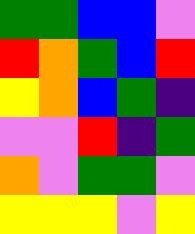[["green", "green", "blue", "blue", "violet"], ["red", "orange", "green", "blue", "red"], ["yellow", "orange", "blue", "green", "indigo"], ["violet", "violet", "red", "indigo", "green"], ["orange", "violet", "green", "green", "violet"], ["yellow", "yellow", "yellow", "violet", "yellow"]]